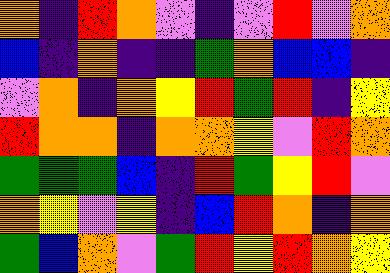[["orange", "indigo", "red", "orange", "violet", "indigo", "violet", "red", "violet", "orange"], ["blue", "indigo", "orange", "indigo", "indigo", "green", "orange", "blue", "blue", "indigo"], ["violet", "orange", "indigo", "orange", "yellow", "red", "green", "red", "indigo", "yellow"], ["red", "orange", "orange", "indigo", "orange", "orange", "yellow", "violet", "red", "orange"], ["green", "green", "green", "blue", "indigo", "red", "green", "yellow", "red", "violet"], ["orange", "yellow", "violet", "yellow", "indigo", "blue", "red", "orange", "indigo", "orange"], ["green", "blue", "orange", "violet", "green", "red", "yellow", "red", "orange", "yellow"]]